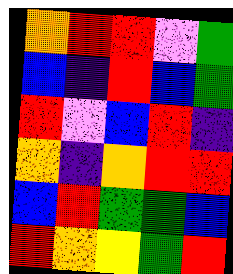[["orange", "red", "red", "violet", "green"], ["blue", "indigo", "red", "blue", "green"], ["red", "violet", "blue", "red", "indigo"], ["orange", "indigo", "orange", "red", "red"], ["blue", "red", "green", "green", "blue"], ["red", "orange", "yellow", "green", "red"]]